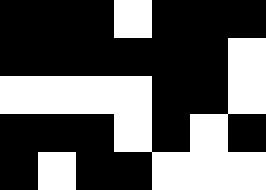[["black", "black", "black", "white", "black", "black", "black"], ["black", "black", "black", "black", "black", "black", "white"], ["white", "white", "white", "white", "black", "black", "white"], ["black", "black", "black", "white", "black", "white", "black"], ["black", "white", "black", "black", "white", "white", "white"]]